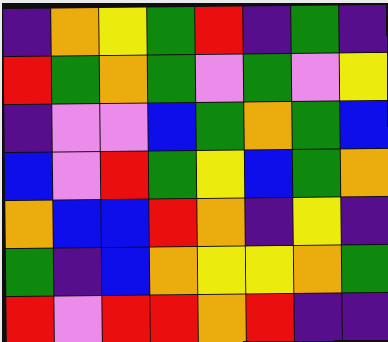[["indigo", "orange", "yellow", "green", "red", "indigo", "green", "indigo"], ["red", "green", "orange", "green", "violet", "green", "violet", "yellow"], ["indigo", "violet", "violet", "blue", "green", "orange", "green", "blue"], ["blue", "violet", "red", "green", "yellow", "blue", "green", "orange"], ["orange", "blue", "blue", "red", "orange", "indigo", "yellow", "indigo"], ["green", "indigo", "blue", "orange", "yellow", "yellow", "orange", "green"], ["red", "violet", "red", "red", "orange", "red", "indigo", "indigo"]]